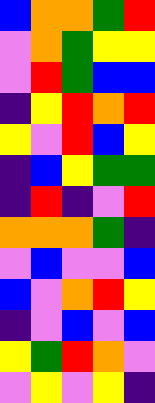[["blue", "orange", "orange", "green", "red"], ["violet", "orange", "green", "yellow", "yellow"], ["violet", "red", "green", "blue", "blue"], ["indigo", "yellow", "red", "orange", "red"], ["yellow", "violet", "red", "blue", "yellow"], ["indigo", "blue", "yellow", "green", "green"], ["indigo", "red", "indigo", "violet", "red"], ["orange", "orange", "orange", "green", "indigo"], ["violet", "blue", "violet", "violet", "blue"], ["blue", "violet", "orange", "red", "yellow"], ["indigo", "violet", "blue", "violet", "blue"], ["yellow", "green", "red", "orange", "violet"], ["violet", "yellow", "violet", "yellow", "indigo"]]